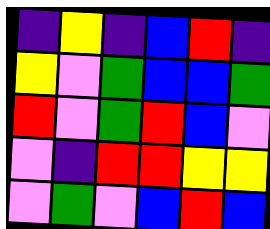[["indigo", "yellow", "indigo", "blue", "red", "indigo"], ["yellow", "violet", "green", "blue", "blue", "green"], ["red", "violet", "green", "red", "blue", "violet"], ["violet", "indigo", "red", "red", "yellow", "yellow"], ["violet", "green", "violet", "blue", "red", "blue"]]